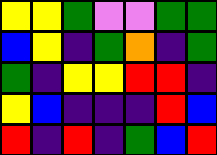[["yellow", "yellow", "green", "violet", "violet", "green", "green"], ["blue", "yellow", "indigo", "green", "orange", "indigo", "green"], ["green", "indigo", "yellow", "yellow", "red", "red", "indigo"], ["yellow", "blue", "indigo", "indigo", "indigo", "red", "blue"], ["red", "indigo", "red", "indigo", "green", "blue", "red"]]